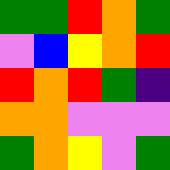[["green", "green", "red", "orange", "green"], ["violet", "blue", "yellow", "orange", "red"], ["red", "orange", "red", "green", "indigo"], ["orange", "orange", "violet", "violet", "violet"], ["green", "orange", "yellow", "violet", "green"]]